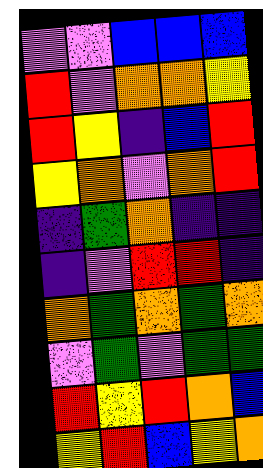[["violet", "violet", "blue", "blue", "blue"], ["red", "violet", "orange", "orange", "yellow"], ["red", "yellow", "indigo", "blue", "red"], ["yellow", "orange", "violet", "orange", "red"], ["indigo", "green", "orange", "indigo", "indigo"], ["indigo", "violet", "red", "red", "indigo"], ["orange", "green", "orange", "green", "orange"], ["violet", "green", "violet", "green", "green"], ["red", "yellow", "red", "orange", "blue"], ["yellow", "red", "blue", "yellow", "orange"]]